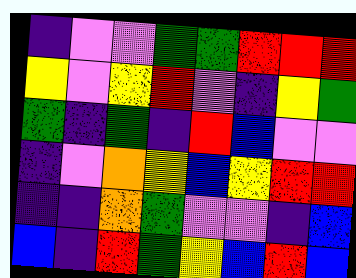[["indigo", "violet", "violet", "green", "green", "red", "red", "red"], ["yellow", "violet", "yellow", "red", "violet", "indigo", "yellow", "green"], ["green", "indigo", "green", "indigo", "red", "blue", "violet", "violet"], ["indigo", "violet", "orange", "yellow", "blue", "yellow", "red", "red"], ["indigo", "indigo", "orange", "green", "violet", "violet", "indigo", "blue"], ["blue", "indigo", "red", "green", "yellow", "blue", "red", "blue"]]